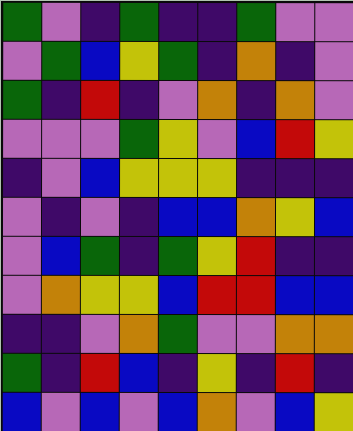[["green", "violet", "indigo", "green", "indigo", "indigo", "green", "violet", "violet"], ["violet", "green", "blue", "yellow", "green", "indigo", "orange", "indigo", "violet"], ["green", "indigo", "red", "indigo", "violet", "orange", "indigo", "orange", "violet"], ["violet", "violet", "violet", "green", "yellow", "violet", "blue", "red", "yellow"], ["indigo", "violet", "blue", "yellow", "yellow", "yellow", "indigo", "indigo", "indigo"], ["violet", "indigo", "violet", "indigo", "blue", "blue", "orange", "yellow", "blue"], ["violet", "blue", "green", "indigo", "green", "yellow", "red", "indigo", "indigo"], ["violet", "orange", "yellow", "yellow", "blue", "red", "red", "blue", "blue"], ["indigo", "indigo", "violet", "orange", "green", "violet", "violet", "orange", "orange"], ["green", "indigo", "red", "blue", "indigo", "yellow", "indigo", "red", "indigo"], ["blue", "violet", "blue", "violet", "blue", "orange", "violet", "blue", "yellow"]]